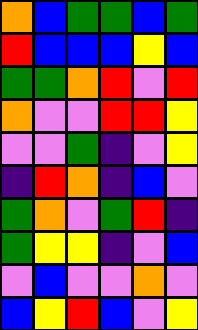[["orange", "blue", "green", "green", "blue", "green"], ["red", "blue", "blue", "blue", "yellow", "blue"], ["green", "green", "orange", "red", "violet", "red"], ["orange", "violet", "violet", "red", "red", "yellow"], ["violet", "violet", "green", "indigo", "violet", "yellow"], ["indigo", "red", "orange", "indigo", "blue", "violet"], ["green", "orange", "violet", "green", "red", "indigo"], ["green", "yellow", "yellow", "indigo", "violet", "blue"], ["violet", "blue", "violet", "violet", "orange", "violet"], ["blue", "yellow", "red", "blue", "violet", "yellow"]]